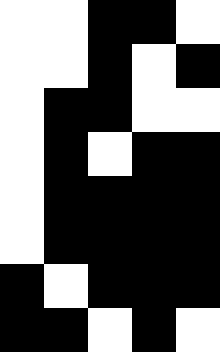[["white", "white", "black", "black", "white"], ["white", "white", "black", "white", "black"], ["white", "black", "black", "white", "white"], ["white", "black", "white", "black", "black"], ["white", "black", "black", "black", "black"], ["white", "black", "black", "black", "black"], ["black", "white", "black", "black", "black"], ["black", "black", "white", "black", "white"]]